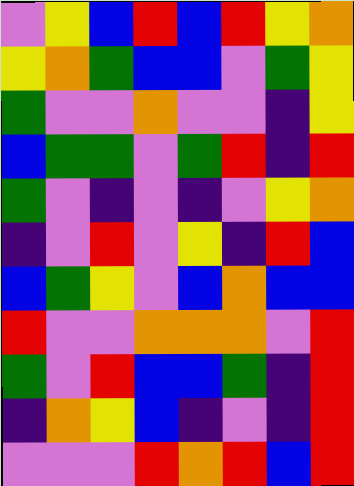[["violet", "yellow", "blue", "red", "blue", "red", "yellow", "orange"], ["yellow", "orange", "green", "blue", "blue", "violet", "green", "yellow"], ["green", "violet", "violet", "orange", "violet", "violet", "indigo", "yellow"], ["blue", "green", "green", "violet", "green", "red", "indigo", "red"], ["green", "violet", "indigo", "violet", "indigo", "violet", "yellow", "orange"], ["indigo", "violet", "red", "violet", "yellow", "indigo", "red", "blue"], ["blue", "green", "yellow", "violet", "blue", "orange", "blue", "blue"], ["red", "violet", "violet", "orange", "orange", "orange", "violet", "red"], ["green", "violet", "red", "blue", "blue", "green", "indigo", "red"], ["indigo", "orange", "yellow", "blue", "indigo", "violet", "indigo", "red"], ["violet", "violet", "violet", "red", "orange", "red", "blue", "red"]]